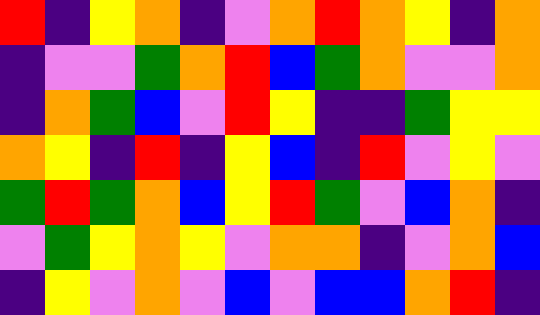[["red", "indigo", "yellow", "orange", "indigo", "violet", "orange", "red", "orange", "yellow", "indigo", "orange"], ["indigo", "violet", "violet", "green", "orange", "red", "blue", "green", "orange", "violet", "violet", "orange"], ["indigo", "orange", "green", "blue", "violet", "red", "yellow", "indigo", "indigo", "green", "yellow", "yellow"], ["orange", "yellow", "indigo", "red", "indigo", "yellow", "blue", "indigo", "red", "violet", "yellow", "violet"], ["green", "red", "green", "orange", "blue", "yellow", "red", "green", "violet", "blue", "orange", "indigo"], ["violet", "green", "yellow", "orange", "yellow", "violet", "orange", "orange", "indigo", "violet", "orange", "blue"], ["indigo", "yellow", "violet", "orange", "violet", "blue", "violet", "blue", "blue", "orange", "red", "indigo"]]